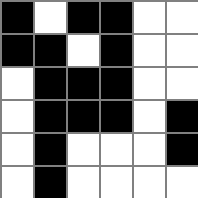[["black", "white", "black", "black", "white", "white"], ["black", "black", "white", "black", "white", "white"], ["white", "black", "black", "black", "white", "white"], ["white", "black", "black", "black", "white", "black"], ["white", "black", "white", "white", "white", "black"], ["white", "black", "white", "white", "white", "white"]]